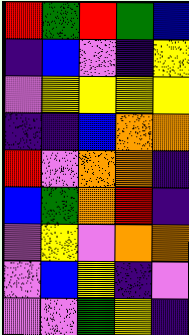[["red", "green", "red", "green", "blue"], ["indigo", "blue", "violet", "indigo", "yellow"], ["violet", "yellow", "yellow", "yellow", "yellow"], ["indigo", "indigo", "blue", "orange", "orange"], ["red", "violet", "orange", "orange", "indigo"], ["blue", "green", "orange", "red", "indigo"], ["violet", "yellow", "violet", "orange", "orange"], ["violet", "blue", "yellow", "indigo", "violet"], ["violet", "violet", "green", "yellow", "indigo"]]